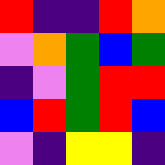[["red", "indigo", "indigo", "red", "orange"], ["violet", "orange", "green", "blue", "green"], ["indigo", "violet", "green", "red", "red"], ["blue", "red", "green", "red", "blue"], ["violet", "indigo", "yellow", "yellow", "indigo"]]